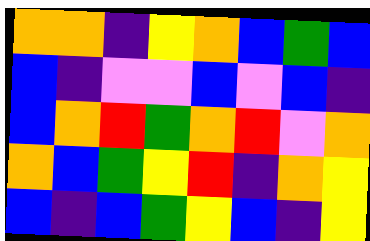[["orange", "orange", "indigo", "yellow", "orange", "blue", "green", "blue"], ["blue", "indigo", "violet", "violet", "blue", "violet", "blue", "indigo"], ["blue", "orange", "red", "green", "orange", "red", "violet", "orange"], ["orange", "blue", "green", "yellow", "red", "indigo", "orange", "yellow"], ["blue", "indigo", "blue", "green", "yellow", "blue", "indigo", "yellow"]]